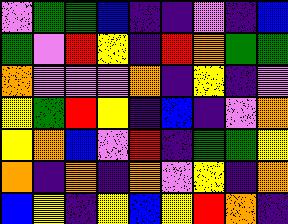[["violet", "green", "green", "blue", "indigo", "indigo", "violet", "indigo", "blue"], ["green", "violet", "red", "yellow", "indigo", "red", "orange", "green", "green"], ["orange", "violet", "violet", "violet", "orange", "indigo", "yellow", "indigo", "violet"], ["yellow", "green", "red", "yellow", "indigo", "blue", "indigo", "violet", "orange"], ["yellow", "orange", "blue", "violet", "red", "indigo", "green", "green", "yellow"], ["orange", "indigo", "orange", "indigo", "orange", "violet", "yellow", "indigo", "orange"], ["blue", "yellow", "indigo", "yellow", "blue", "yellow", "red", "orange", "indigo"]]